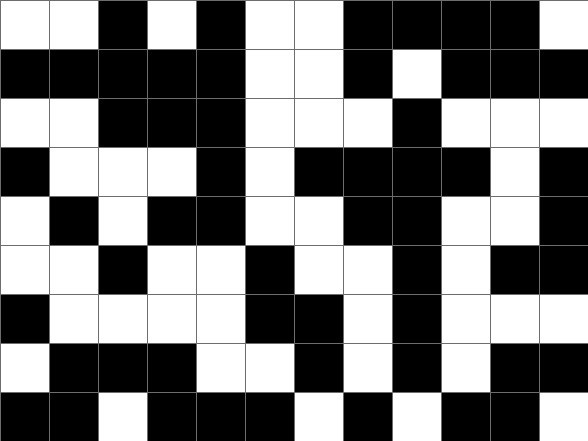[["white", "white", "black", "white", "black", "white", "white", "black", "black", "black", "black", "white"], ["black", "black", "black", "black", "black", "white", "white", "black", "white", "black", "black", "black"], ["white", "white", "black", "black", "black", "white", "white", "white", "black", "white", "white", "white"], ["black", "white", "white", "white", "black", "white", "black", "black", "black", "black", "white", "black"], ["white", "black", "white", "black", "black", "white", "white", "black", "black", "white", "white", "black"], ["white", "white", "black", "white", "white", "black", "white", "white", "black", "white", "black", "black"], ["black", "white", "white", "white", "white", "black", "black", "white", "black", "white", "white", "white"], ["white", "black", "black", "black", "white", "white", "black", "white", "black", "white", "black", "black"], ["black", "black", "white", "black", "black", "black", "white", "black", "white", "black", "black", "white"]]